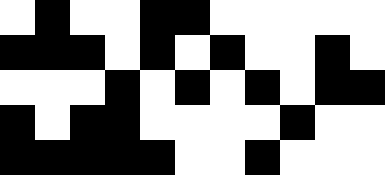[["white", "black", "white", "white", "black", "black", "white", "white", "white", "white", "white"], ["black", "black", "black", "white", "black", "white", "black", "white", "white", "black", "white"], ["white", "white", "white", "black", "white", "black", "white", "black", "white", "black", "black"], ["black", "white", "black", "black", "white", "white", "white", "white", "black", "white", "white"], ["black", "black", "black", "black", "black", "white", "white", "black", "white", "white", "white"]]